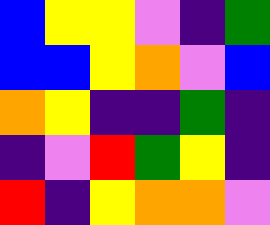[["blue", "yellow", "yellow", "violet", "indigo", "green"], ["blue", "blue", "yellow", "orange", "violet", "blue"], ["orange", "yellow", "indigo", "indigo", "green", "indigo"], ["indigo", "violet", "red", "green", "yellow", "indigo"], ["red", "indigo", "yellow", "orange", "orange", "violet"]]